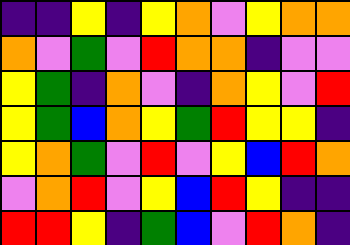[["indigo", "indigo", "yellow", "indigo", "yellow", "orange", "violet", "yellow", "orange", "orange"], ["orange", "violet", "green", "violet", "red", "orange", "orange", "indigo", "violet", "violet"], ["yellow", "green", "indigo", "orange", "violet", "indigo", "orange", "yellow", "violet", "red"], ["yellow", "green", "blue", "orange", "yellow", "green", "red", "yellow", "yellow", "indigo"], ["yellow", "orange", "green", "violet", "red", "violet", "yellow", "blue", "red", "orange"], ["violet", "orange", "red", "violet", "yellow", "blue", "red", "yellow", "indigo", "indigo"], ["red", "red", "yellow", "indigo", "green", "blue", "violet", "red", "orange", "indigo"]]